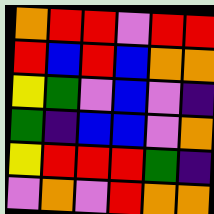[["orange", "red", "red", "violet", "red", "red"], ["red", "blue", "red", "blue", "orange", "orange"], ["yellow", "green", "violet", "blue", "violet", "indigo"], ["green", "indigo", "blue", "blue", "violet", "orange"], ["yellow", "red", "red", "red", "green", "indigo"], ["violet", "orange", "violet", "red", "orange", "orange"]]